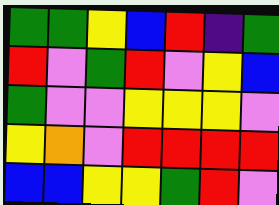[["green", "green", "yellow", "blue", "red", "indigo", "green"], ["red", "violet", "green", "red", "violet", "yellow", "blue"], ["green", "violet", "violet", "yellow", "yellow", "yellow", "violet"], ["yellow", "orange", "violet", "red", "red", "red", "red"], ["blue", "blue", "yellow", "yellow", "green", "red", "violet"]]